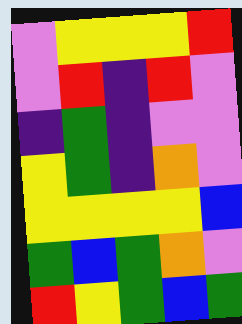[["violet", "yellow", "yellow", "yellow", "red"], ["violet", "red", "indigo", "red", "violet"], ["indigo", "green", "indigo", "violet", "violet"], ["yellow", "green", "indigo", "orange", "violet"], ["yellow", "yellow", "yellow", "yellow", "blue"], ["green", "blue", "green", "orange", "violet"], ["red", "yellow", "green", "blue", "green"]]